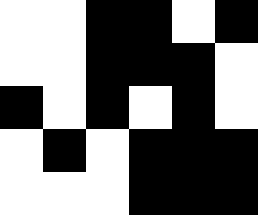[["white", "white", "black", "black", "white", "black"], ["white", "white", "black", "black", "black", "white"], ["black", "white", "black", "white", "black", "white"], ["white", "black", "white", "black", "black", "black"], ["white", "white", "white", "black", "black", "black"]]